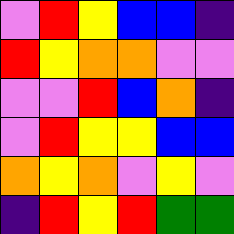[["violet", "red", "yellow", "blue", "blue", "indigo"], ["red", "yellow", "orange", "orange", "violet", "violet"], ["violet", "violet", "red", "blue", "orange", "indigo"], ["violet", "red", "yellow", "yellow", "blue", "blue"], ["orange", "yellow", "orange", "violet", "yellow", "violet"], ["indigo", "red", "yellow", "red", "green", "green"]]